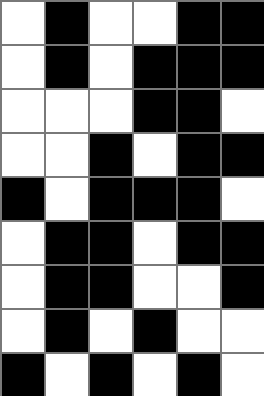[["white", "black", "white", "white", "black", "black"], ["white", "black", "white", "black", "black", "black"], ["white", "white", "white", "black", "black", "white"], ["white", "white", "black", "white", "black", "black"], ["black", "white", "black", "black", "black", "white"], ["white", "black", "black", "white", "black", "black"], ["white", "black", "black", "white", "white", "black"], ["white", "black", "white", "black", "white", "white"], ["black", "white", "black", "white", "black", "white"]]